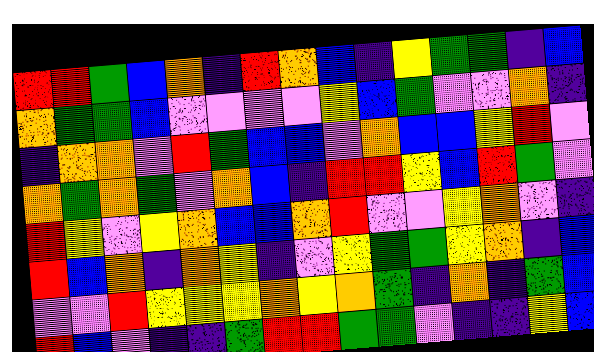[["red", "red", "green", "blue", "orange", "indigo", "red", "orange", "blue", "indigo", "yellow", "green", "green", "indigo", "blue"], ["orange", "green", "green", "blue", "violet", "violet", "violet", "violet", "yellow", "blue", "green", "violet", "violet", "orange", "indigo"], ["indigo", "orange", "orange", "violet", "red", "green", "blue", "blue", "violet", "orange", "blue", "blue", "yellow", "red", "violet"], ["orange", "green", "orange", "green", "violet", "orange", "blue", "indigo", "red", "red", "yellow", "blue", "red", "green", "violet"], ["red", "yellow", "violet", "yellow", "orange", "blue", "blue", "orange", "red", "violet", "violet", "yellow", "orange", "violet", "indigo"], ["red", "blue", "orange", "indigo", "orange", "yellow", "indigo", "violet", "yellow", "green", "green", "yellow", "orange", "indigo", "blue"], ["violet", "violet", "red", "yellow", "yellow", "yellow", "orange", "yellow", "orange", "green", "indigo", "orange", "indigo", "green", "blue"], ["red", "blue", "violet", "indigo", "indigo", "green", "red", "red", "green", "green", "violet", "indigo", "indigo", "yellow", "blue"]]